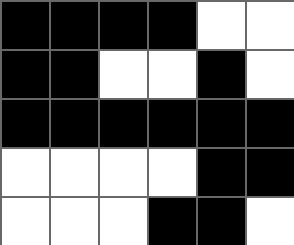[["black", "black", "black", "black", "white", "white"], ["black", "black", "white", "white", "black", "white"], ["black", "black", "black", "black", "black", "black"], ["white", "white", "white", "white", "black", "black"], ["white", "white", "white", "black", "black", "white"]]